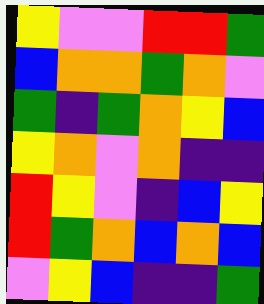[["yellow", "violet", "violet", "red", "red", "green"], ["blue", "orange", "orange", "green", "orange", "violet"], ["green", "indigo", "green", "orange", "yellow", "blue"], ["yellow", "orange", "violet", "orange", "indigo", "indigo"], ["red", "yellow", "violet", "indigo", "blue", "yellow"], ["red", "green", "orange", "blue", "orange", "blue"], ["violet", "yellow", "blue", "indigo", "indigo", "green"]]